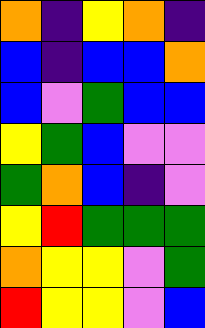[["orange", "indigo", "yellow", "orange", "indigo"], ["blue", "indigo", "blue", "blue", "orange"], ["blue", "violet", "green", "blue", "blue"], ["yellow", "green", "blue", "violet", "violet"], ["green", "orange", "blue", "indigo", "violet"], ["yellow", "red", "green", "green", "green"], ["orange", "yellow", "yellow", "violet", "green"], ["red", "yellow", "yellow", "violet", "blue"]]